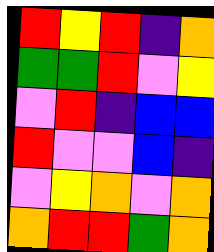[["red", "yellow", "red", "indigo", "orange"], ["green", "green", "red", "violet", "yellow"], ["violet", "red", "indigo", "blue", "blue"], ["red", "violet", "violet", "blue", "indigo"], ["violet", "yellow", "orange", "violet", "orange"], ["orange", "red", "red", "green", "orange"]]